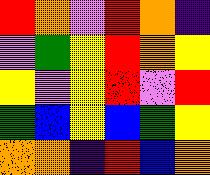[["red", "orange", "violet", "red", "orange", "indigo"], ["violet", "green", "yellow", "red", "orange", "yellow"], ["yellow", "violet", "yellow", "red", "violet", "red"], ["green", "blue", "yellow", "blue", "green", "yellow"], ["orange", "orange", "indigo", "red", "blue", "orange"]]